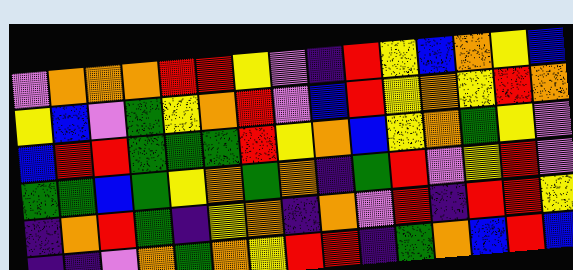[["violet", "orange", "orange", "orange", "red", "red", "yellow", "violet", "indigo", "red", "yellow", "blue", "orange", "yellow", "blue"], ["yellow", "blue", "violet", "green", "yellow", "orange", "red", "violet", "blue", "red", "yellow", "orange", "yellow", "red", "orange"], ["blue", "red", "red", "green", "green", "green", "red", "yellow", "orange", "blue", "yellow", "orange", "green", "yellow", "violet"], ["green", "green", "blue", "green", "yellow", "orange", "green", "orange", "indigo", "green", "red", "violet", "yellow", "red", "violet"], ["indigo", "orange", "red", "green", "indigo", "yellow", "orange", "indigo", "orange", "violet", "red", "indigo", "red", "red", "yellow"], ["indigo", "indigo", "violet", "orange", "green", "orange", "yellow", "red", "red", "indigo", "green", "orange", "blue", "red", "blue"]]